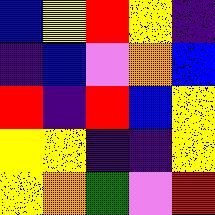[["blue", "yellow", "red", "yellow", "indigo"], ["indigo", "blue", "violet", "orange", "blue"], ["red", "indigo", "red", "blue", "yellow"], ["yellow", "yellow", "indigo", "indigo", "yellow"], ["yellow", "orange", "green", "violet", "red"]]